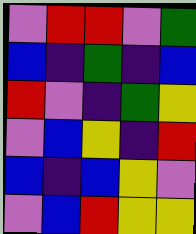[["violet", "red", "red", "violet", "green"], ["blue", "indigo", "green", "indigo", "blue"], ["red", "violet", "indigo", "green", "yellow"], ["violet", "blue", "yellow", "indigo", "red"], ["blue", "indigo", "blue", "yellow", "violet"], ["violet", "blue", "red", "yellow", "yellow"]]